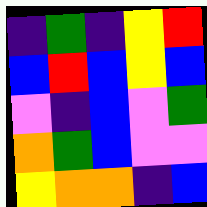[["indigo", "green", "indigo", "yellow", "red"], ["blue", "red", "blue", "yellow", "blue"], ["violet", "indigo", "blue", "violet", "green"], ["orange", "green", "blue", "violet", "violet"], ["yellow", "orange", "orange", "indigo", "blue"]]